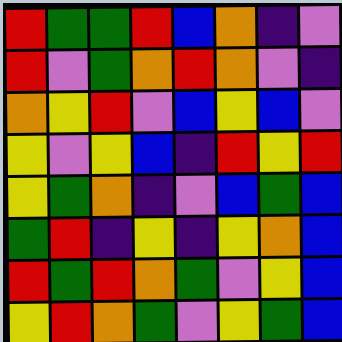[["red", "green", "green", "red", "blue", "orange", "indigo", "violet"], ["red", "violet", "green", "orange", "red", "orange", "violet", "indigo"], ["orange", "yellow", "red", "violet", "blue", "yellow", "blue", "violet"], ["yellow", "violet", "yellow", "blue", "indigo", "red", "yellow", "red"], ["yellow", "green", "orange", "indigo", "violet", "blue", "green", "blue"], ["green", "red", "indigo", "yellow", "indigo", "yellow", "orange", "blue"], ["red", "green", "red", "orange", "green", "violet", "yellow", "blue"], ["yellow", "red", "orange", "green", "violet", "yellow", "green", "blue"]]